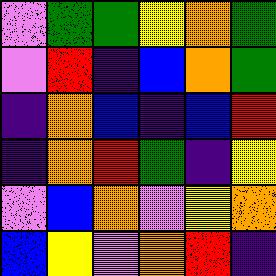[["violet", "green", "green", "yellow", "orange", "green"], ["violet", "red", "indigo", "blue", "orange", "green"], ["indigo", "orange", "blue", "indigo", "blue", "red"], ["indigo", "orange", "red", "green", "indigo", "yellow"], ["violet", "blue", "orange", "violet", "yellow", "orange"], ["blue", "yellow", "violet", "orange", "red", "indigo"]]